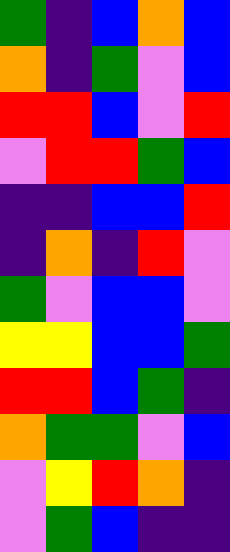[["green", "indigo", "blue", "orange", "blue"], ["orange", "indigo", "green", "violet", "blue"], ["red", "red", "blue", "violet", "red"], ["violet", "red", "red", "green", "blue"], ["indigo", "indigo", "blue", "blue", "red"], ["indigo", "orange", "indigo", "red", "violet"], ["green", "violet", "blue", "blue", "violet"], ["yellow", "yellow", "blue", "blue", "green"], ["red", "red", "blue", "green", "indigo"], ["orange", "green", "green", "violet", "blue"], ["violet", "yellow", "red", "orange", "indigo"], ["violet", "green", "blue", "indigo", "indigo"]]